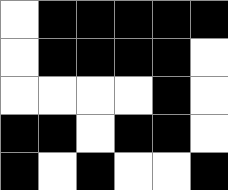[["white", "black", "black", "black", "black", "black"], ["white", "black", "black", "black", "black", "white"], ["white", "white", "white", "white", "black", "white"], ["black", "black", "white", "black", "black", "white"], ["black", "white", "black", "white", "white", "black"]]